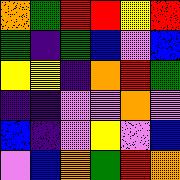[["orange", "green", "red", "red", "yellow", "red"], ["green", "indigo", "green", "blue", "violet", "blue"], ["yellow", "yellow", "indigo", "orange", "red", "green"], ["indigo", "indigo", "violet", "violet", "orange", "violet"], ["blue", "indigo", "violet", "yellow", "violet", "blue"], ["violet", "blue", "orange", "green", "red", "orange"]]